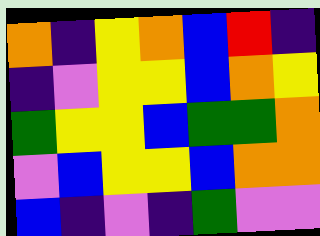[["orange", "indigo", "yellow", "orange", "blue", "red", "indigo"], ["indigo", "violet", "yellow", "yellow", "blue", "orange", "yellow"], ["green", "yellow", "yellow", "blue", "green", "green", "orange"], ["violet", "blue", "yellow", "yellow", "blue", "orange", "orange"], ["blue", "indigo", "violet", "indigo", "green", "violet", "violet"]]